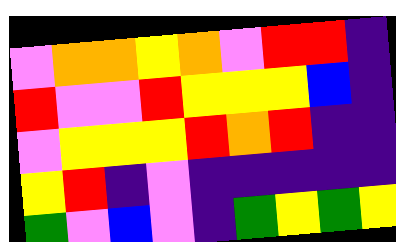[["violet", "orange", "orange", "yellow", "orange", "violet", "red", "red", "indigo"], ["red", "violet", "violet", "red", "yellow", "yellow", "yellow", "blue", "indigo"], ["violet", "yellow", "yellow", "yellow", "red", "orange", "red", "indigo", "indigo"], ["yellow", "red", "indigo", "violet", "indigo", "indigo", "indigo", "indigo", "indigo"], ["green", "violet", "blue", "violet", "indigo", "green", "yellow", "green", "yellow"]]